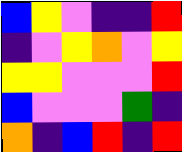[["blue", "yellow", "violet", "indigo", "indigo", "red"], ["indigo", "violet", "yellow", "orange", "violet", "yellow"], ["yellow", "yellow", "violet", "violet", "violet", "red"], ["blue", "violet", "violet", "violet", "green", "indigo"], ["orange", "indigo", "blue", "red", "indigo", "red"]]